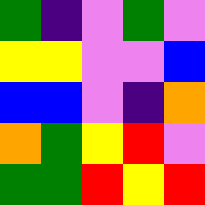[["green", "indigo", "violet", "green", "violet"], ["yellow", "yellow", "violet", "violet", "blue"], ["blue", "blue", "violet", "indigo", "orange"], ["orange", "green", "yellow", "red", "violet"], ["green", "green", "red", "yellow", "red"]]